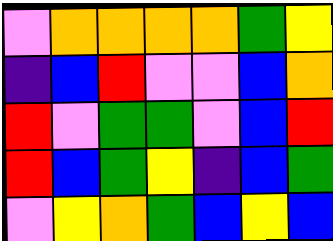[["violet", "orange", "orange", "orange", "orange", "green", "yellow"], ["indigo", "blue", "red", "violet", "violet", "blue", "orange"], ["red", "violet", "green", "green", "violet", "blue", "red"], ["red", "blue", "green", "yellow", "indigo", "blue", "green"], ["violet", "yellow", "orange", "green", "blue", "yellow", "blue"]]